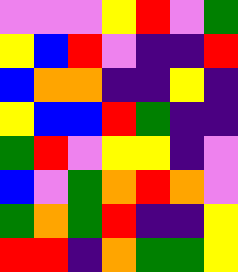[["violet", "violet", "violet", "yellow", "red", "violet", "green"], ["yellow", "blue", "red", "violet", "indigo", "indigo", "red"], ["blue", "orange", "orange", "indigo", "indigo", "yellow", "indigo"], ["yellow", "blue", "blue", "red", "green", "indigo", "indigo"], ["green", "red", "violet", "yellow", "yellow", "indigo", "violet"], ["blue", "violet", "green", "orange", "red", "orange", "violet"], ["green", "orange", "green", "red", "indigo", "indigo", "yellow"], ["red", "red", "indigo", "orange", "green", "green", "yellow"]]